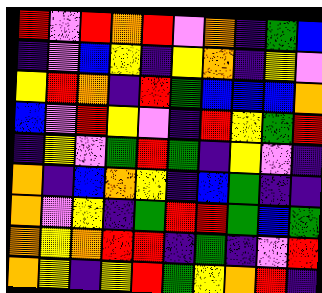[["red", "violet", "red", "orange", "red", "violet", "orange", "indigo", "green", "blue"], ["indigo", "violet", "blue", "yellow", "indigo", "yellow", "orange", "indigo", "yellow", "violet"], ["yellow", "red", "orange", "indigo", "red", "green", "blue", "blue", "blue", "orange"], ["blue", "violet", "red", "yellow", "violet", "indigo", "red", "yellow", "green", "red"], ["indigo", "yellow", "violet", "green", "red", "green", "indigo", "yellow", "violet", "indigo"], ["orange", "indigo", "blue", "orange", "yellow", "indigo", "blue", "green", "indigo", "indigo"], ["orange", "violet", "yellow", "indigo", "green", "red", "red", "green", "blue", "green"], ["orange", "yellow", "orange", "red", "red", "indigo", "green", "indigo", "violet", "red"], ["orange", "yellow", "indigo", "yellow", "red", "green", "yellow", "orange", "red", "indigo"]]